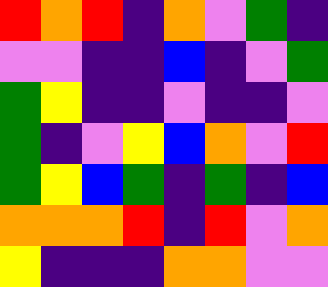[["red", "orange", "red", "indigo", "orange", "violet", "green", "indigo"], ["violet", "violet", "indigo", "indigo", "blue", "indigo", "violet", "green"], ["green", "yellow", "indigo", "indigo", "violet", "indigo", "indigo", "violet"], ["green", "indigo", "violet", "yellow", "blue", "orange", "violet", "red"], ["green", "yellow", "blue", "green", "indigo", "green", "indigo", "blue"], ["orange", "orange", "orange", "red", "indigo", "red", "violet", "orange"], ["yellow", "indigo", "indigo", "indigo", "orange", "orange", "violet", "violet"]]